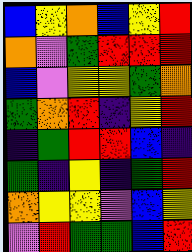[["blue", "yellow", "orange", "blue", "yellow", "red"], ["orange", "violet", "green", "red", "red", "red"], ["blue", "violet", "yellow", "yellow", "green", "orange"], ["green", "orange", "red", "indigo", "yellow", "red"], ["indigo", "green", "red", "red", "blue", "indigo"], ["green", "indigo", "yellow", "indigo", "green", "red"], ["orange", "yellow", "yellow", "violet", "blue", "yellow"], ["violet", "red", "green", "green", "blue", "red"]]